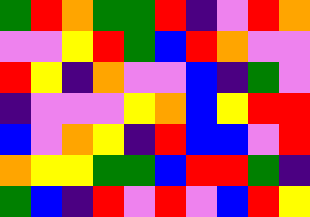[["green", "red", "orange", "green", "green", "red", "indigo", "violet", "red", "orange"], ["violet", "violet", "yellow", "red", "green", "blue", "red", "orange", "violet", "violet"], ["red", "yellow", "indigo", "orange", "violet", "violet", "blue", "indigo", "green", "violet"], ["indigo", "violet", "violet", "violet", "yellow", "orange", "blue", "yellow", "red", "red"], ["blue", "violet", "orange", "yellow", "indigo", "red", "blue", "blue", "violet", "red"], ["orange", "yellow", "yellow", "green", "green", "blue", "red", "red", "green", "indigo"], ["green", "blue", "indigo", "red", "violet", "red", "violet", "blue", "red", "yellow"]]